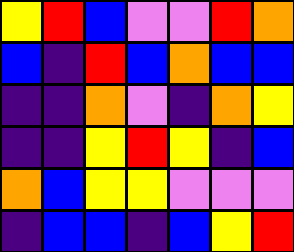[["yellow", "red", "blue", "violet", "violet", "red", "orange"], ["blue", "indigo", "red", "blue", "orange", "blue", "blue"], ["indigo", "indigo", "orange", "violet", "indigo", "orange", "yellow"], ["indigo", "indigo", "yellow", "red", "yellow", "indigo", "blue"], ["orange", "blue", "yellow", "yellow", "violet", "violet", "violet"], ["indigo", "blue", "blue", "indigo", "blue", "yellow", "red"]]